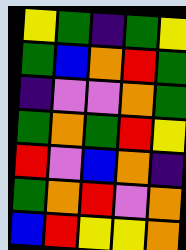[["yellow", "green", "indigo", "green", "yellow"], ["green", "blue", "orange", "red", "green"], ["indigo", "violet", "violet", "orange", "green"], ["green", "orange", "green", "red", "yellow"], ["red", "violet", "blue", "orange", "indigo"], ["green", "orange", "red", "violet", "orange"], ["blue", "red", "yellow", "yellow", "orange"]]